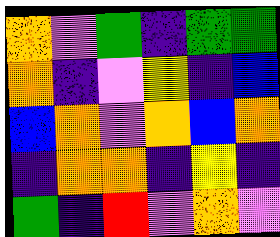[["orange", "violet", "green", "indigo", "green", "green"], ["orange", "indigo", "violet", "yellow", "indigo", "blue"], ["blue", "orange", "violet", "orange", "blue", "orange"], ["indigo", "orange", "orange", "indigo", "yellow", "indigo"], ["green", "indigo", "red", "violet", "orange", "violet"]]